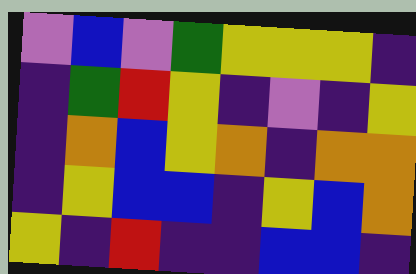[["violet", "blue", "violet", "green", "yellow", "yellow", "yellow", "indigo"], ["indigo", "green", "red", "yellow", "indigo", "violet", "indigo", "yellow"], ["indigo", "orange", "blue", "yellow", "orange", "indigo", "orange", "orange"], ["indigo", "yellow", "blue", "blue", "indigo", "yellow", "blue", "orange"], ["yellow", "indigo", "red", "indigo", "indigo", "blue", "blue", "indigo"]]